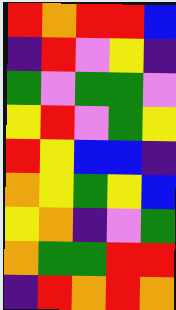[["red", "orange", "red", "red", "blue"], ["indigo", "red", "violet", "yellow", "indigo"], ["green", "violet", "green", "green", "violet"], ["yellow", "red", "violet", "green", "yellow"], ["red", "yellow", "blue", "blue", "indigo"], ["orange", "yellow", "green", "yellow", "blue"], ["yellow", "orange", "indigo", "violet", "green"], ["orange", "green", "green", "red", "red"], ["indigo", "red", "orange", "red", "orange"]]